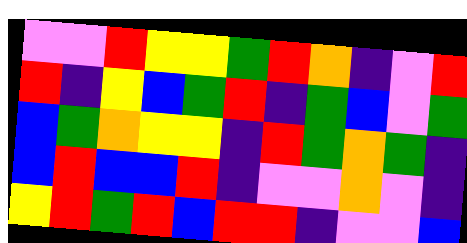[["violet", "violet", "red", "yellow", "yellow", "green", "red", "orange", "indigo", "violet", "red"], ["red", "indigo", "yellow", "blue", "green", "red", "indigo", "green", "blue", "violet", "green"], ["blue", "green", "orange", "yellow", "yellow", "indigo", "red", "green", "orange", "green", "indigo"], ["blue", "red", "blue", "blue", "red", "indigo", "violet", "violet", "orange", "violet", "indigo"], ["yellow", "red", "green", "red", "blue", "red", "red", "indigo", "violet", "violet", "blue"]]